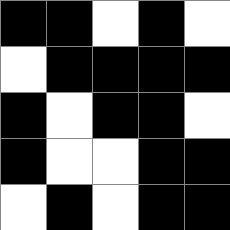[["black", "black", "white", "black", "white"], ["white", "black", "black", "black", "black"], ["black", "white", "black", "black", "white"], ["black", "white", "white", "black", "black"], ["white", "black", "white", "black", "black"]]